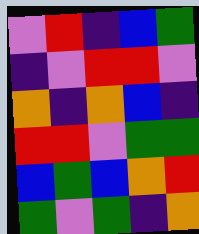[["violet", "red", "indigo", "blue", "green"], ["indigo", "violet", "red", "red", "violet"], ["orange", "indigo", "orange", "blue", "indigo"], ["red", "red", "violet", "green", "green"], ["blue", "green", "blue", "orange", "red"], ["green", "violet", "green", "indigo", "orange"]]